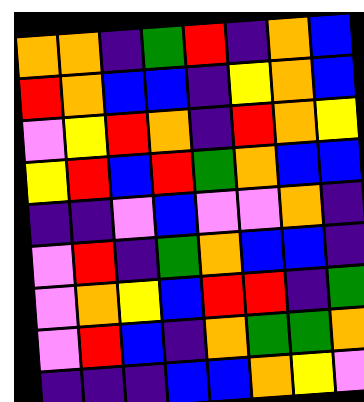[["orange", "orange", "indigo", "green", "red", "indigo", "orange", "blue"], ["red", "orange", "blue", "blue", "indigo", "yellow", "orange", "blue"], ["violet", "yellow", "red", "orange", "indigo", "red", "orange", "yellow"], ["yellow", "red", "blue", "red", "green", "orange", "blue", "blue"], ["indigo", "indigo", "violet", "blue", "violet", "violet", "orange", "indigo"], ["violet", "red", "indigo", "green", "orange", "blue", "blue", "indigo"], ["violet", "orange", "yellow", "blue", "red", "red", "indigo", "green"], ["violet", "red", "blue", "indigo", "orange", "green", "green", "orange"], ["indigo", "indigo", "indigo", "blue", "blue", "orange", "yellow", "violet"]]